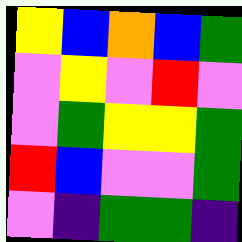[["yellow", "blue", "orange", "blue", "green"], ["violet", "yellow", "violet", "red", "violet"], ["violet", "green", "yellow", "yellow", "green"], ["red", "blue", "violet", "violet", "green"], ["violet", "indigo", "green", "green", "indigo"]]